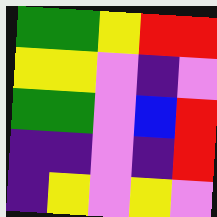[["green", "green", "yellow", "red", "red"], ["yellow", "yellow", "violet", "indigo", "violet"], ["green", "green", "violet", "blue", "red"], ["indigo", "indigo", "violet", "indigo", "red"], ["indigo", "yellow", "violet", "yellow", "violet"]]